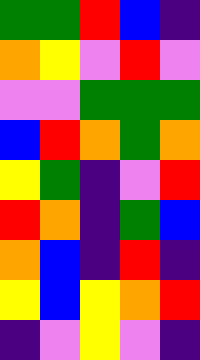[["green", "green", "red", "blue", "indigo"], ["orange", "yellow", "violet", "red", "violet"], ["violet", "violet", "green", "green", "green"], ["blue", "red", "orange", "green", "orange"], ["yellow", "green", "indigo", "violet", "red"], ["red", "orange", "indigo", "green", "blue"], ["orange", "blue", "indigo", "red", "indigo"], ["yellow", "blue", "yellow", "orange", "red"], ["indigo", "violet", "yellow", "violet", "indigo"]]